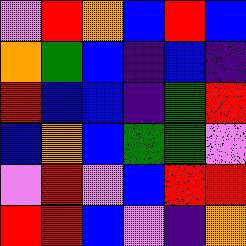[["violet", "red", "orange", "blue", "red", "blue"], ["orange", "green", "blue", "indigo", "blue", "indigo"], ["red", "blue", "blue", "indigo", "green", "red"], ["blue", "orange", "blue", "green", "green", "violet"], ["violet", "red", "violet", "blue", "red", "red"], ["red", "red", "blue", "violet", "indigo", "orange"]]